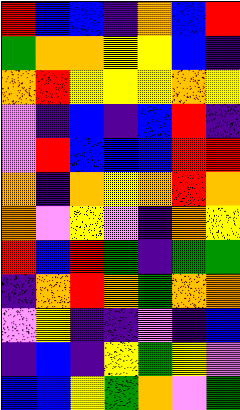[["red", "blue", "blue", "indigo", "orange", "blue", "red"], ["green", "orange", "orange", "yellow", "yellow", "blue", "indigo"], ["orange", "red", "yellow", "yellow", "yellow", "orange", "yellow"], ["violet", "indigo", "blue", "indigo", "blue", "red", "indigo"], ["violet", "red", "blue", "blue", "blue", "red", "red"], ["orange", "indigo", "orange", "yellow", "orange", "red", "orange"], ["orange", "violet", "yellow", "violet", "indigo", "orange", "yellow"], ["red", "blue", "red", "green", "indigo", "green", "green"], ["indigo", "orange", "red", "orange", "green", "orange", "orange"], ["violet", "yellow", "indigo", "indigo", "violet", "indigo", "blue"], ["indigo", "blue", "indigo", "yellow", "green", "yellow", "violet"], ["blue", "blue", "yellow", "green", "orange", "violet", "green"]]